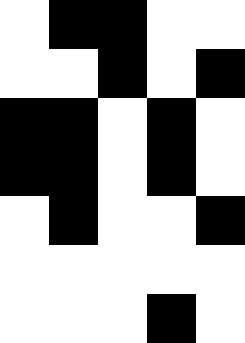[["white", "black", "black", "white", "white"], ["white", "white", "black", "white", "black"], ["black", "black", "white", "black", "white"], ["black", "black", "white", "black", "white"], ["white", "black", "white", "white", "black"], ["white", "white", "white", "white", "white"], ["white", "white", "white", "black", "white"]]